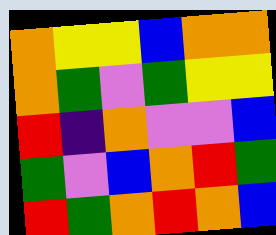[["orange", "yellow", "yellow", "blue", "orange", "orange"], ["orange", "green", "violet", "green", "yellow", "yellow"], ["red", "indigo", "orange", "violet", "violet", "blue"], ["green", "violet", "blue", "orange", "red", "green"], ["red", "green", "orange", "red", "orange", "blue"]]